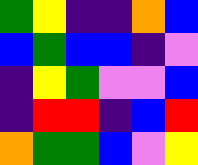[["green", "yellow", "indigo", "indigo", "orange", "blue"], ["blue", "green", "blue", "blue", "indigo", "violet"], ["indigo", "yellow", "green", "violet", "violet", "blue"], ["indigo", "red", "red", "indigo", "blue", "red"], ["orange", "green", "green", "blue", "violet", "yellow"]]